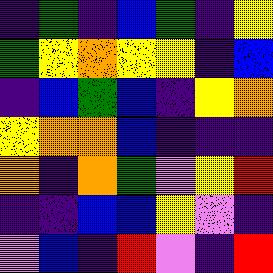[["indigo", "green", "indigo", "blue", "green", "indigo", "yellow"], ["green", "yellow", "orange", "yellow", "yellow", "indigo", "blue"], ["indigo", "blue", "green", "blue", "indigo", "yellow", "orange"], ["yellow", "orange", "orange", "blue", "indigo", "indigo", "indigo"], ["orange", "indigo", "orange", "green", "violet", "yellow", "red"], ["indigo", "indigo", "blue", "blue", "yellow", "violet", "indigo"], ["violet", "blue", "indigo", "red", "violet", "indigo", "red"]]